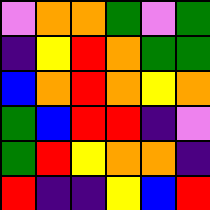[["violet", "orange", "orange", "green", "violet", "green"], ["indigo", "yellow", "red", "orange", "green", "green"], ["blue", "orange", "red", "orange", "yellow", "orange"], ["green", "blue", "red", "red", "indigo", "violet"], ["green", "red", "yellow", "orange", "orange", "indigo"], ["red", "indigo", "indigo", "yellow", "blue", "red"]]